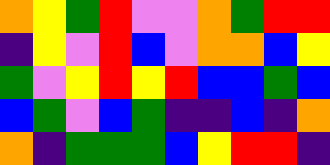[["orange", "yellow", "green", "red", "violet", "violet", "orange", "green", "red", "red"], ["indigo", "yellow", "violet", "red", "blue", "violet", "orange", "orange", "blue", "yellow"], ["green", "violet", "yellow", "red", "yellow", "red", "blue", "blue", "green", "blue"], ["blue", "green", "violet", "blue", "green", "indigo", "indigo", "blue", "indigo", "orange"], ["orange", "indigo", "green", "green", "green", "blue", "yellow", "red", "red", "indigo"]]